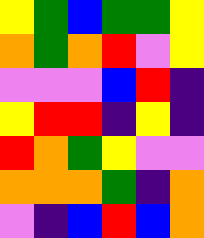[["yellow", "green", "blue", "green", "green", "yellow"], ["orange", "green", "orange", "red", "violet", "yellow"], ["violet", "violet", "violet", "blue", "red", "indigo"], ["yellow", "red", "red", "indigo", "yellow", "indigo"], ["red", "orange", "green", "yellow", "violet", "violet"], ["orange", "orange", "orange", "green", "indigo", "orange"], ["violet", "indigo", "blue", "red", "blue", "orange"]]